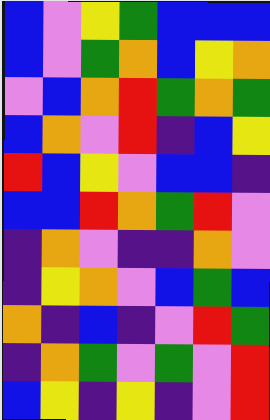[["blue", "violet", "yellow", "green", "blue", "blue", "blue"], ["blue", "violet", "green", "orange", "blue", "yellow", "orange"], ["violet", "blue", "orange", "red", "green", "orange", "green"], ["blue", "orange", "violet", "red", "indigo", "blue", "yellow"], ["red", "blue", "yellow", "violet", "blue", "blue", "indigo"], ["blue", "blue", "red", "orange", "green", "red", "violet"], ["indigo", "orange", "violet", "indigo", "indigo", "orange", "violet"], ["indigo", "yellow", "orange", "violet", "blue", "green", "blue"], ["orange", "indigo", "blue", "indigo", "violet", "red", "green"], ["indigo", "orange", "green", "violet", "green", "violet", "red"], ["blue", "yellow", "indigo", "yellow", "indigo", "violet", "red"]]